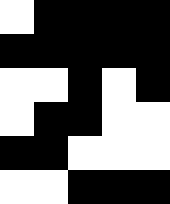[["white", "black", "black", "black", "black"], ["black", "black", "black", "black", "black"], ["white", "white", "black", "white", "black"], ["white", "black", "black", "white", "white"], ["black", "black", "white", "white", "white"], ["white", "white", "black", "black", "black"]]